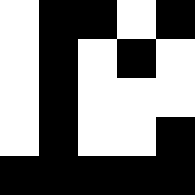[["white", "black", "black", "white", "black"], ["white", "black", "white", "black", "white"], ["white", "black", "white", "white", "white"], ["white", "black", "white", "white", "black"], ["black", "black", "black", "black", "black"]]